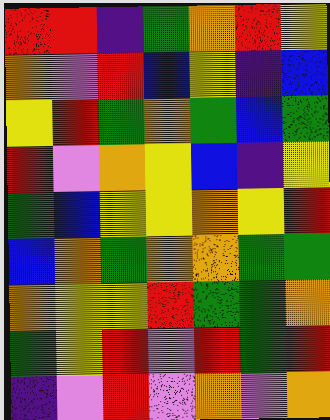[["red", "red", "indigo", "green", "orange", "red", "yellow"], ["orange", "violet", "red", "blue", "yellow", "indigo", "blue"], ["yellow", "red", "green", "orange", "green", "blue", "green"], ["red", "violet", "orange", "yellow", "blue", "indigo", "yellow"], ["green", "blue", "yellow", "yellow", "orange", "yellow", "red"], ["blue", "orange", "green", "orange", "orange", "green", "green"], ["orange", "yellow", "yellow", "red", "green", "green", "orange"], ["green", "yellow", "red", "violet", "red", "green", "red"], ["indigo", "violet", "red", "violet", "orange", "violet", "orange"]]